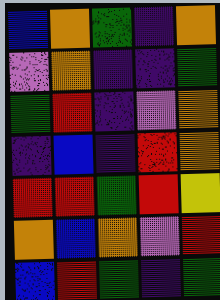[["blue", "orange", "green", "indigo", "orange"], ["violet", "orange", "indigo", "indigo", "green"], ["green", "red", "indigo", "violet", "orange"], ["indigo", "blue", "indigo", "red", "orange"], ["red", "red", "green", "red", "yellow"], ["orange", "blue", "orange", "violet", "red"], ["blue", "red", "green", "indigo", "green"]]